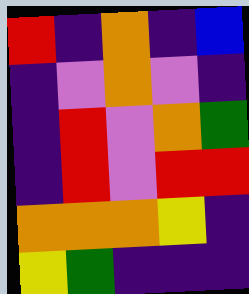[["red", "indigo", "orange", "indigo", "blue"], ["indigo", "violet", "orange", "violet", "indigo"], ["indigo", "red", "violet", "orange", "green"], ["indigo", "red", "violet", "red", "red"], ["orange", "orange", "orange", "yellow", "indigo"], ["yellow", "green", "indigo", "indigo", "indigo"]]